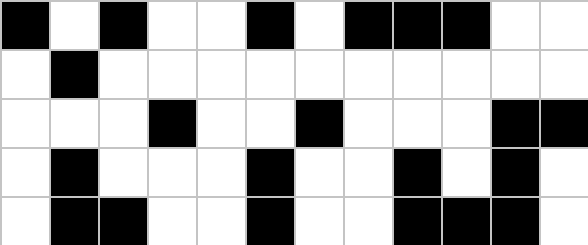[["black", "white", "black", "white", "white", "black", "white", "black", "black", "black", "white", "white"], ["white", "black", "white", "white", "white", "white", "white", "white", "white", "white", "white", "white"], ["white", "white", "white", "black", "white", "white", "black", "white", "white", "white", "black", "black"], ["white", "black", "white", "white", "white", "black", "white", "white", "black", "white", "black", "white"], ["white", "black", "black", "white", "white", "black", "white", "white", "black", "black", "black", "white"]]